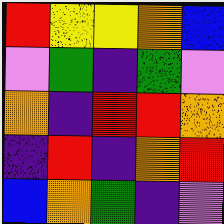[["red", "yellow", "yellow", "orange", "blue"], ["violet", "green", "indigo", "green", "violet"], ["orange", "indigo", "red", "red", "orange"], ["indigo", "red", "indigo", "orange", "red"], ["blue", "orange", "green", "indigo", "violet"]]